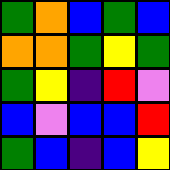[["green", "orange", "blue", "green", "blue"], ["orange", "orange", "green", "yellow", "green"], ["green", "yellow", "indigo", "red", "violet"], ["blue", "violet", "blue", "blue", "red"], ["green", "blue", "indigo", "blue", "yellow"]]